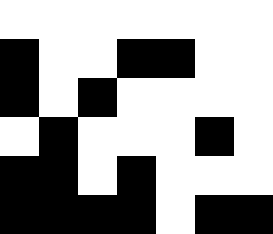[["white", "white", "white", "white", "white", "white", "white"], ["black", "white", "white", "black", "black", "white", "white"], ["black", "white", "black", "white", "white", "white", "white"], ["white", "black", "white", "white", "white", "black", "white"], ["black", "black", "white", "black", "white", "white", "white"], ["black", "black", "black", "black", "white", "black", "black"]]